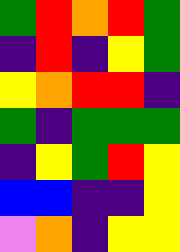[["green", "red", "orange", "red", "green"], ["indigo", "red", "indigo", "yellow", "green"], ["yellow", "orange", "red", "red", "indigo"], ["green", "indigo", "green", "green", "green"], ["indigo", "yellow", "green", "red", "yellow"], ["blue", "blue", "indigo", "indigo", "yellow"], ["violet", "orange", "indigo", "yellow", "yellow"]]